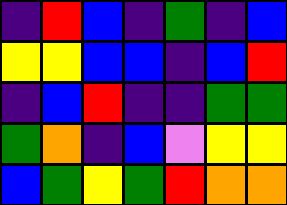[["indigo", "red", "blue", "indigo", "green", "indigo", "blue"], ["yellow", "yellow", "blue", "blue", "indigo", "blue", "red"], ["indigo", "blue", "red", "indigo", "indigo", "green", "green"], ["green", "orange", "indigo", "blue", "violet", "yellow", "yellow"], ["blue", "green", "yellow", "green", "red", "orange", "orange"]]